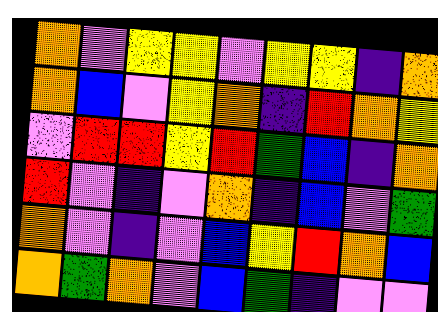[["orange", "violet", "yellow", "yellow", "violet", "yellow", "yellow", "indigo", "orange"], ["orange", "blue", "violet", "yellow", "orange", "indigo", "red", "orange", "yellow"], ["violet", "red", "red", "yellow", "red", "green", "blue", "indigo", "orange"], ["red", "violet", "indigo", "violet", "orange", "indigo", "blue", "violet", "green"], ["orange", "violet", "indigo", "violet", "blue", "yellow", "red", "orange", "blue"], ["orange", "green", "orange", "violet", "blue", "green", "indigo", "violet", "violet"]]